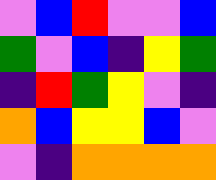[["violet", "blue", "red", "violet", "violet", "blue"], ["green", "violet", "blue", "indigo", "yellow", "green"], ["indigo", "red", "green", "yellow", "violet", "indigo"], ["orange", "blue", "yellow", "yellow", "blue", "violet"], ["violet", "indigo", "orange", "orange", "orange", "orange"]]